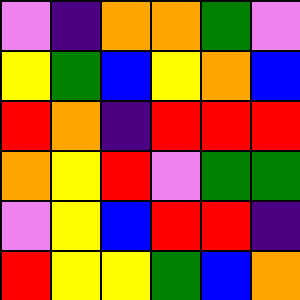[["violet", "indigo", "orange", "orange", "green", "violet"], ["yellow", "green", "blue", "yellow", "orange", "blue"], ["red", "orange", "indigo", "red", "red", "red"], ["orange", "yellow", "red", "violet", "green", "green"], ["violet", "yellow", "blue", "red", "red", "indigo"], ["red", "yellow", "yellow", "green", "blue", "orange"]]